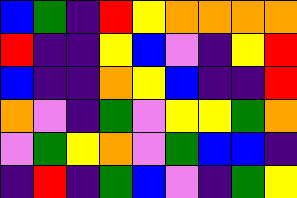[["blue", "green", "indigo", "red", "yellow", "orange", "orange", "orange", "orange"], ["red", "indigo", "indigo", "yellow", "blue", "violet", "indigo", "yellow", "red"], ["blue", "indigo", "indigo", "orange", "yellow", "blue", "indigo", "indigo", "red"], ["orange", "violet", "indigo", "green", "violet", "yellow", "yellow", "green", "orange"], ["violet", "green", "yellow", "orange", "violet", "green", "blue", "blue", "indigo"], ["indigo", "red", "indigo", "green", "blue", "violet", "indigo", "green", "yellow"]]